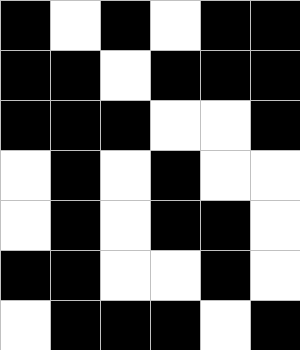[["black", "white", "black", "white", "black", "black"], ["black", "black", "white", "black", "black", "black"], ["black", "black", "black", "white", "white", "black"], ["white", "black", "white", "black", "white", "white"], ["white", "black", "white", "black", "black", "white"], ["black", "black", "white", "white", "black", "white"], ["white", "black", "black", "black", "white", "black"]]